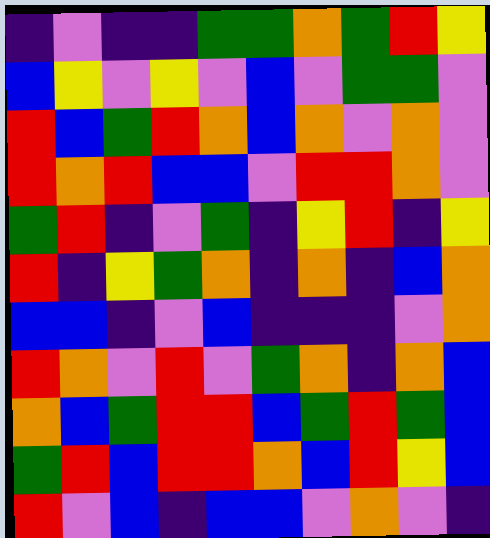[["indigo", "violet", "indigo", "indigo", "green", "green", "orange", "green", "red", "yellow"], ["blue", "yellow", "violet", "yellow", "violet", "blue", "violet", "green", "green", "violet"], ["red", "blue", "green", "red", "orange", "blue", "orange", "violet", "orange", "violet"], ["red", "orange", "red", "blue", "blue", "violet", "red", "red", "orange", "violet"], ["green", "red", "indigo", "violet", "green", "indigo", "yellow", "red", "indigo", "yellow"], ["red", "indigo", "yellow", "green", "orange", "indigo", "orange", "indigo", "blue", "orange"], ["blue", "blue", "indigo", "violet", "blue", "indigo", "indigo", "indigo", "violet", "orange"], ["red", "orange", "violet", "red", "violet", "green", "orange", "indigo", "orange", "blue"], ["orange", "blue", "green", "red", "red", "blue", "green", "red", "green", "blue"], ["green", "red", "blue", "red", "red", "orange", "blue", "red", "yellow", "blue"], ["red", "violet", "blue", "indigo", "blue", "blue", "violet", "orange", "violet", "indigo"]]